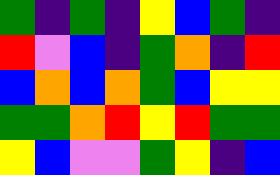[["green", "indigo", "green", "indigo", "yellow", "blue", "green", "indigo"], ["red", "violet", "blue", "indigo", "green", "orange", "indigo", "red"], ["blue", "orange", "blue", "orange", "green", "blue", "yellow", "yellow"], ["green", "green", "orange", "red", "yellow", "red", "green", "green"], ["yellow", "blue", "violet", "violet", "green", "yellow", "indigo", "blue"]]